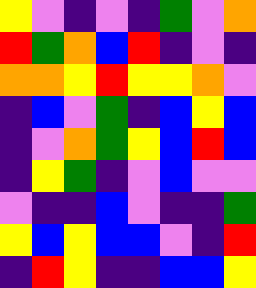[["yellow", "violet", "indigo", "violet", "indigo", "green", "violet", "orange"], ["red", "green", "orange", "blue", "red", "indigo", "violet", "indigo"], ["orange", "orange", "yellow", "red", "yellow", "yellow", "orange", "violet"], ["indigo", "blue", "violet", "green", "indigo", "blue", "yellow", "blue"], ["indigo", "violet", "orange", "green", "yellow", "blue", "red", "blue"], ["indigo", "yellow", "green", "indigo", "violet", "blue", "violet", "violet"], ["violet", "indigo", "indigo", "blue", "violet", "indigo", "indigo", "green"], ["yellow", "blue", "yellow", "blue", "blue", "violet", "indigo", "red"], ["indigo", "red", "yellow", "indigo", "indigo", "blue", "blue", "yellow"]]